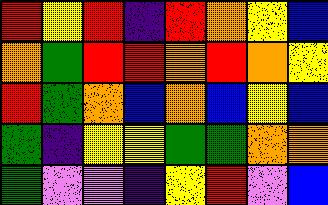[["red", "yellow", "red", "indigo", "red", "orange", "yellow", "blue"], ["orange", "green", "red", "red", "orange", "red", "orange", "yellow"], ["red", "green", "orange", "blue", "orange", "blue", "yellow", "blue"], ["green", "indigo", "yellow", "yellow", "green", "green", "orange", "orange"], ["green", "violet", "violet", "indigo", "yellow", "red", "violet", "blue"]]